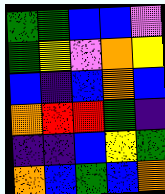[["green", "green", "blue", "blue", "violet"], ["green", "yellow", "violet", "orange", "yellow"], ["blue", "indigo", "blue", "orange", "blue"], ["orange", "red", "red", "green", "indigo"], ["indigo", "indigo", "blue", "yellow", "green"], ["orange", "blue", "green", "blue", "orange"]]